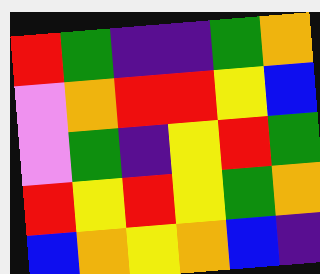[["red", "green", "indigo", "indigo", "green", "orange"], ["violet", "orange", "red", "red", "yellow", "blue"], ["violet", "green", "indigo", "yellow", "red", "green"], ["red", "yellow", "red", "yellow", "green", "orange"], ["blue", "orange", "yellow", "orange", "blue", "indigo"]]